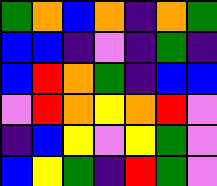[["green", "orange", "blue", "orange", "indigo", "orange", "green"], ["blue", "blue", "indigo", "violet", "indigo", "green", "indigo"], ["blue", "red", "orange", "green", "indigo", "blue", "blue"], ["violet", "red", "orange", "yellow", "orange", "red", "violet"], ["indigo", "blue", "yellow", "violet", "yellow", "green", "violet"], ["blue", "yellow", "green", "indigo", "red", "green", "violet"]]